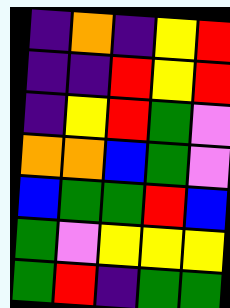[["indigo", "orange", "indigo", "yellow", "red"], ["indigo", "indigo", "red", "yellow", "red"], ["indigo", "yellow", "red", "green", "violet"], ["orange", "orange", "blue", "green", "violet"], ["blue", "green", "green", "red", "blue"], ["green", "violet", "yellow", "yellow", "yellow"], ["green", "red", "indigo", "green", "green"]]